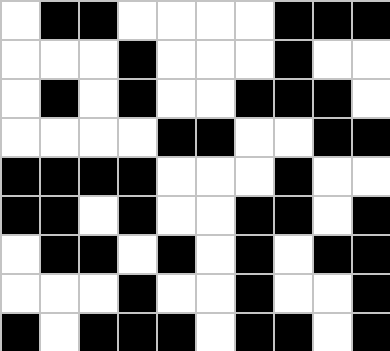[["white", "black", "black", "white", "white", "white", "white", "black", "black", "black"], ["white", "white", "white", "black", "white", "white", "white", "black", "white", "white"], ["white", "black", "white", "black", "white", "white", "black", "black", "black", "white"], ["white", "white", "white", "white", "black", "black", "white", "white", "black", "black"], ["black", "black", "black", "black", "white", "white", "white", "black", "white", "white"], ["black", "black", "white", "black", "white", "white", "black", "black", "white", "black"], ["white", "black", "black", "white", "black", "white", "black", "white", "black", "black"], ["white", "white", "white", "black", "white", "white", "black", "white", "white", "black"], ["black", "white", "black", "black", "black", "white", "black", "black", "white", "black"]]